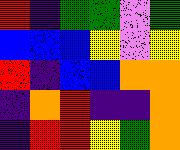[["red", "indigo", "green", "green", "violet", "green"], ["blue", "blue", "blue", "yellow", "violet", "yellow"], ["red", "indigo", "blue", "blue", "orange", "orange"], ["indigo", "orange", "red", "indigo", "indigo", "orange"], ["indigo", "red", "red", "yellow", "green", "orange"]]